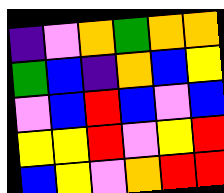[["indigo", "violet", "orange", "green", "orange", "orange"], ["green", "blue", "indigo", "orange", "blue", "yellow"], ["violet", "blue", "red", "blue", "violet", "blue"], ["yellow", "yellow", "red", "violet", "yellow", "red"], ["blue", "yellow", "violet", "orange", "red", "red"]]